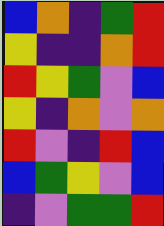[["blue", "orange", "indigo", "green", "red"], ["yellow", "indigo", "indigo", "orange", "red"], ["red", "yellow", "green", "violet", "blue"], ["yellow", "indigo", "orange", "violet", "orange"], ["red", "violet", "indigo", "red", "blue"], ["blue", "green", "yellow", "violet", "blue"], ["indigo", "violet", "green", "green", "red"]]